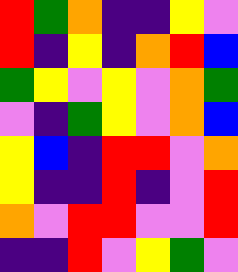[["red", "green", "orange", "indigo", "indigo", "yellow", "violet"], ["red", "indigo", "yellow", "indigo", "orange", "red", "blue"], ["green", "yellow", "violet", "yellow", "violet", "orange", "green"], ["violet", "indigo", "green", "yellow", "violet", "orange", "blue"], ["yellow", "blue", "indigo", "red", "red", "violet", "orange"], ["yellow", "indigo", "indigo", "red", "indigo", "violet", "red"], ["orange", "violet", "red", "red", "violet", "violet", "red"], ["indigo", "indigo", "red", "violet", "yellow", "green", "violet"]]